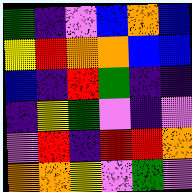[["green", "indigo", "violet", "blue", "orange", "blue"], ["yellow", "red", "orange", "orange", "blue", "blue"], ["blue", "indigo", "red", "green", "indigo", "indigo"], ["indigo", "yellow", "green", "violet", "indigo", "violet"], ["violet", "red", "indigo", "red", "red", "orange"], ["orange", "orange", "yellow", "violet", "green", "violet"]]